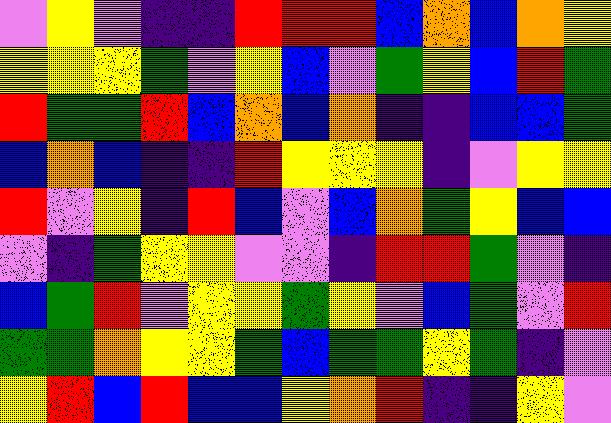[["violet", "yellow", "violet", "indigo", "indigo", "red", "red", "red", "blue", "orange", "blue", "orange", "yellow"], ["yellow", "yellow", "yellow", "green", "violet", "yellow", "blue", "violet", "green", "yellow", "blue", "red", "green"], ["red", "green", "green", "red", "blue", "orange", "blue", "orange", "indigo", "indigo", "blue", "blue", "green"], ["blue", "orange", "blue", "indigo", "indigo", "red", "yellow", "yellow", "yellow", "indigo", "violet", "yellow", "yellow"], ["red", "violet", "yellow", "indigo", "red", "blue", "violet", "blue", "orange", "green", "yellow", "blue", "blue"], ["violet", "indigo", "green", "yellow", "yellow", "violet", "violet", "indigo", "red", "red", "green", "violet", "indigo"], ["blue", "green", "red", "violet", "yellow", "yellow", "green", "yellow", "violet", "blue", "green", "violet", "red"], ["green", "green", "orange", "yellow", "yellow", "green", "blue", "green", "green", "yellow", "green", "indigo", "violet"], ["yellow", "red", "blue", "red", "blue", "blue", "yellow", "orange", "red", "indigo", "indigo", "yellow", "violet"]]